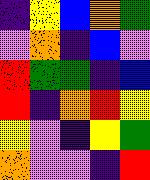[["indigo", "yellow", "blue", "orange", "green"], ["violet", "orange", "indigo", "blue", "violet"], ["red", "green", "green", "indigo", "blue"], ["red", "indigo", "orange", "red", "yellow"], ["yellow", "violet", "indigo", "yellow", "green"], ["orange", "violet", "violet", "indigo", "red"]]